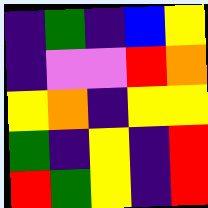[["indigo", "green", "indigo", "blue", "yellow"], ["indigo", "violet", "violet", "red", "orange"], ["yellow", "orange", "indigo", "yellow", "yellow"], ["green", "indigo", "yellow", "indigo", "red"], ["red", "green", "yellow", "indigo", "red"]]